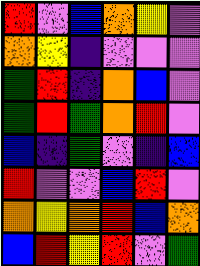[["red", "violet", "blue", "orange", "yellow", "violet"], ["orange", "yellow", "indigo", "violet", "violet", "violet"], ["green", "red", "indigo", "orange", "blue", "violet"], ["green", "red", "green", "orange", "red", "violet"], ["blue", "indigo", "green", "violet", "indigo", "blue"], ["red", "violet", "violet", "blue", "red", "violet"], ["orange", "yellow", "orange", "red", "blue", "orange"], ["blue", "red", "yellow", "red", "violet", "green"]]